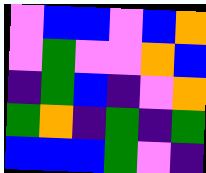[["violet", "blue", "blue", "violet", "blue", "orange"], ["violet", "green", "violet", "violet", "orange", "blue"], ["indigo", "green", "blue", "indigo", "violet", "orange"], ["green", "orange", "indigo", "green", "indigo", "green"], ["blue", "blue", "blue", "green", "violet", "indigo"]]